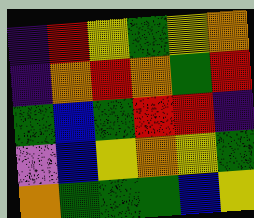[["indigo", "red", "yellow", "green", "yellow", "orange"], ["indigo", "orange", "red", "orange", "green", "red"], ["green", "blue", "green", "red", "red", "indigo"], ["violet", "blue", "yellow", "orange", "yellow", "green"], ["orange", "green", "green", "green", "blue", "yellow"]]